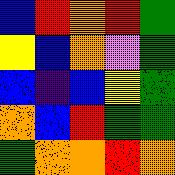[["blue", "red", "orange", "red", "green"], ["yellow", "blue", "orange", "violet", "green"], ["blue", "indigo", "blue", "yellow", "green"], ["orange", "blue", "red", "green", "green"], ["green", "orange", "orange", "red", "orange"]]